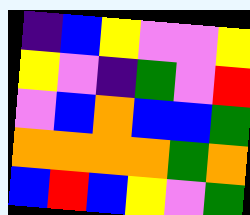[["indigo", "blue", "yellow", "violet", "violet", "yellow"], ["yellow", "violet", "indigo", "green", "violet", "red"], ["violet", "blue", "orange", "blue", "blue", "green"], ["orange", "orange", "orange", "orange", "green", "orange"], ["blue", "red", "blue", "yellow", "violet", "green"]]